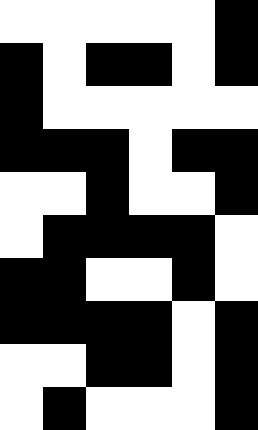[["white", "white", "white", "white", "white", "black"], ["black", "white", "black", "black", "white", "black"], ["black", "white", "white", "white", "white", "white"], ["black", "black", "black", "white", "black", "black"], ["white", "white", "black", "white", "white", "black"], ["white", "black", "black", "black", "black", "white"], ["black", "black", "white", "white", "black", "white"], ["black", "black", "black", "black", "white", "black"], ["white", "white", "black", "black", "white", "black"], ["white", "black", "white", "white", "white", "black"]]